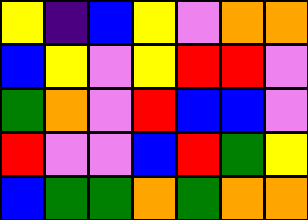[["yellow", "indigo", "blue", "yellow", "violet", "orange", "orange"], ["blue", "yellow", "violet", "yellow", "red", "red", "violet"], ["green", "orange", "violet", "red", "blue", "blue", "violet"], ["red", "violet", "violet", "blue", "red", "green", "yellow"], ["blue", "green", "green", "orange", "green", "orange", "orange"]]